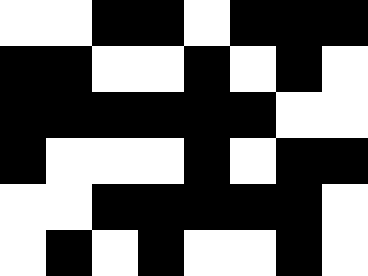[["white", "white", "black", "black", "white", "black", "black", "black"], ["black", "black", "white", "white", "black", "white", "black", "white"], ["black", "black", "black", "black", "black", "black", "white", "white"], ["black", "white", "white", "white", "black", "white", "black", "black"], ["white", "white", "black", "black", "black", "black", "black", "white"], ["white", "black", "white", "black", "white", "white", "black", "white"]]